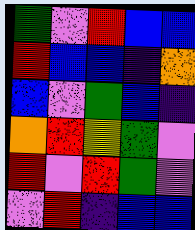[["green", "violet", "red", "blue", "blue"], ["red", "blue", "blue", "indigo", "orange"], ["blue", "violet", "green", "blue", "indigo"], ["orange", "red", "yellow", "green", "violet"], ["red", "violet", "red", "green", "violet"], ["violet", "red", "indigo", "blue", "blue"]]